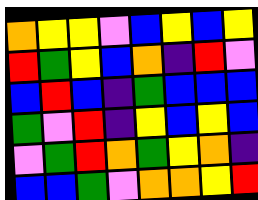[["orange", "yellow", "yellow", "violet", "blue", "yellow", "blue", "yellow"], ["red", "green", "yellow", "blue", "orange", "indigo", "red", "violet"], ["blue", "red", "blue", "indigo", "green", "blue", "blue", "blue"], ["green", "violet", "red", "indigo", "yellow", "blue", "yellow", "blue"], ["violet", "green", "red", "orange", "green", "yellow", "orange", "indigo"], ["blue", "blue", "green", "violet", "orange", "orange", "yellow", "red"]]